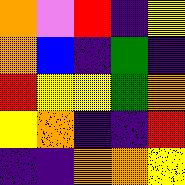[["orange", "violet", "red", "indigo", "yellow"], ["orange", "blue", "indigo", "green", "indigo"], ["red", "yellow", "yellow", "green", "orange"], ["yellow", "orange", "indigo", "indigo", "red"], ["indigo", "indigo", "orange", "orange", "yellow"]]